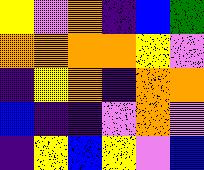[["yellow", "violet", "orange", "indigo", "blue", "green"], ["orange", "orange", "orange", "orange", "yellow", "violet"], ["indigo", "yellow", "orange", "indigo", "orange", "orange"], ["blue", "indigo", "indigo", "violet", "orange", "violet"], ["indigo", "yellow", "blue", "yellow", "violet", "blue"]]